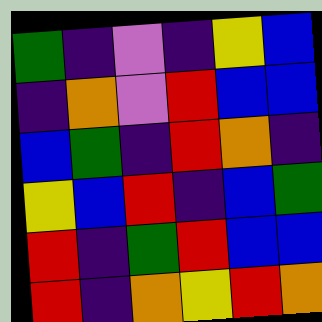[["green", "indigo", "violet", "indigo", "yellow", "blue"], ["indigo", "orange", "violet", "red", "blue", "blue"], ["blue", "green", "indigo", "red", "orange", "indigo"], ["yellow", "blue", "red", "indigo", "blue", "green"], ["red", "indigo", "green", "red", "blue", "blue"], ["red", "indigo", "orange", "yellow", "red", "orange"]]